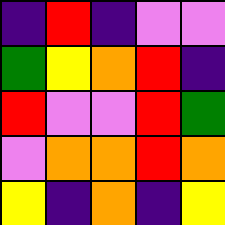[["indigo", "red", "indigo", "violet", "violet"], ["green", "yellow", "orange", "red", "indigo"], ["red", "violet", "violet", "red", "green"], ["violet", "orange", "orange", "red", "orange"], ["yellow", "indigo", "orange", "indigo", "yellow"]]